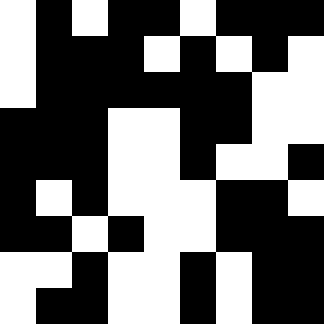[["white", "black", "white", "black", "black", "white", "black", "black", "black"], ["white", "black", "black", "black", "white", "black", "white", "black", "white"], ["white", "black", "black", "black", "black", "black", "black", "white", "white"], ["black", "black", "black", "white", "white", "black", "black", "white", "white"], ["black", "black", "black", "white", "white", "black", "white", "white", "black"], ["black", "white", "black", "white", "white", "white", "black", "black", "white"], ["black", "black", "white", "black", "white", "white", "black", "black", "black"], ["white", "white", "black", "white", "white", "black", "white", "black", "black"], ["white", "black", "black", "white", "white", "black", "white", "black", "black"]]